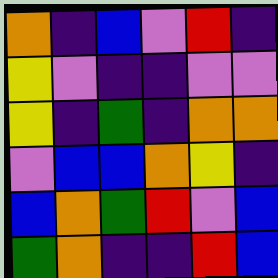[["orange", "indigo", "blue", "violet", "red", "indigo"], ["yellow", "violet", "indigo", "indigo", "violet", "violet"], ["yellow", "indigo", "green", "indigo", "orange", "orange"], ["violet", "blue", "blue", "orange", "yellow", "indigo"], ["blue", "orange", "green", "red", "violet", "blue"], ["green", "orange", "indigo", "indigo", "red", "blue"]]